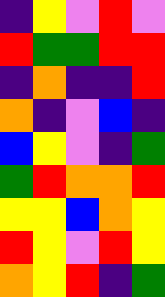[["indigo", "yellow", "violet", "red", "violet"], ["red", "green", "green", "red", "red"], ["indigo", "orange", "indigo", "indigo", "red"], ["orange", "indigo", "violet", "blue", "indigo"], ["blue", "yellow", "violet", "indigo", "green"], ["green", "red", "orange", "orange", "red"], ["yellow", "yellow", "blue", "orange", "yellow"], ["red", "yellow", "violet", "red", "yellow"], ["orange", "yellow", "red", "indigo", "green"]]